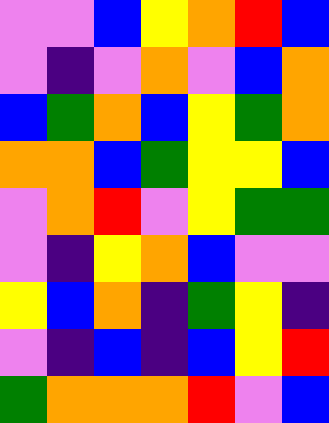[["violet", "violet", "blue", "yellow", "orange", "red", "blue"], ["violet", "indigo", "violet", "orange", "violet", "blue", "orange"], ["blue", "green", "orange", "blue", "yellow", "green", "orange"], ["orange", "orange", "blue", "green", "yellow", "yellow", "blue"], ["violet", "orange", "red", "violet", "yellow", "green", "green"], ["violet", "indigo", "yellow", "orange", "blue", "violet", "violet"], ["yellow", "blue", "orange", "indigo", "green", "yellow", "indigo"], ["violet", "indigo", "blue", "indigo", "blue", "yellow", "red"], ["green", "orange", "orange", "orange", "red", "violet", "blue"]]